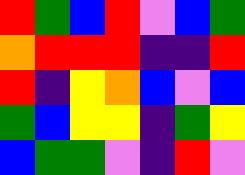[["red", "green", "blue", "red", "violet", "blue", "green"], ["orange", "red", "red", "red", "indigo", "indigo", "red"], ["red", "indigo", "yellow", "orange", "blue", "violet", "blue"], ["green", "blue", "yellow", "yellow", "indigo", "green", "yellow"], ["blue", "green", "green", "violet", "indigo", "red", "violet"]]